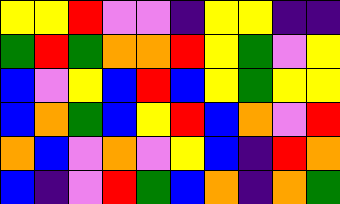[["yellow", "yellow", "red", "violet", "violet", "indigo", "yellow", "yellow", "indigo", "indigo"], ["green", "red", "green", "orange", "orange", "red", "yellow", "green", "violet", "yellow"], ["blue", "violet", "yellow", "blue", "red", "blue", "yellow", "green", "yellow", "yellow"], ["blue", "orange", "green", "blue", "yellow", "red", "blue", "orange", "violet", "red"], ["orange", "blue", "violet", "orange", "violet", "yellow", "blue", "indigo", "red", "orange"], ["blue", "indigo", "violet", "red", "green", "blue", "orange", "indigo", "orange", "green"]]